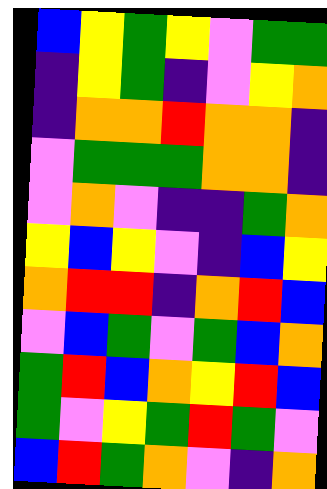[["blue", "yellow", "green", "yellow", "violet", "green", "green"], ["indigo", "yellow", "green", "indigo", "violet", "yellow", "orange"], ["indigo", "orange", "orange", "red", "orange", "orange", "indigo"], ["violet", "green", "green", "green", "orange", "orange", "indigo"], ["violet", "orange", "violet", "indigo", "indigo", "green", "orange"], ["yellow", "blue", "yellow", "violet", "indigo", "blue", "yellow"], ["orange", "red", "red", "indigo", "orange", "red", "blue"], ["violet", "blue", "green", "violet", "green", "blue", "orange"], ["green", "red", "blue", "orange", "yellow", "red", "blue"], ["green", "violet", "yellow", "green", "red", "green", "violet"], ["blue", "red", "green", "orange", "violet", "indigo", "orange"]]